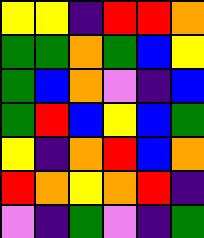[["yellow", "yellow", "indigo", "red", "red", "orange"], ["green", "green", "orange", "green", "blue", "yellow"], ["green", "blue", "orange", "violet", "indigo", "blue"], ["green", "red", "blue", "yellow", "blue", "green"], ["yellow", "indigo", "orange", "red", "blue", "orange"], ["red", "orange", "yellow", "orange", "red", "indigo"], ["violet", "indigo", "green", "violet", "indigo", "green"]]